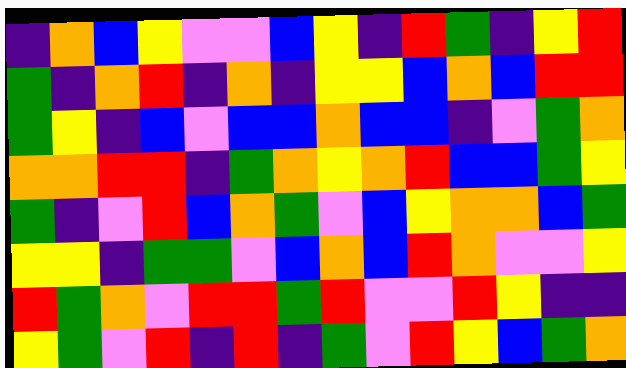[["indigo", "orange", "blue", "yellow", "violet", "violet", "blue", "yellow", "indigo", "red", "green", "indigo", "yellow", "red"], ["green", "indigo", "orange", "red", "indigo", "orange", "indigo", "yellow", "yellow", "blue", "orange", "blue", "red", "red"], ["green", "yellow", "indigo", "blue", "violet", "blue", "blue", "orange", "blue", "blue", "indigo", "violet", "green", "orange"], ["orange", "orange", "red", "red", "indigo", "green", "orange", "yellow", "orange", "red", "blue", "blue", "green", "yellow"], ["green", "indigo", "violet", "red", "blue", "orange", "green", "violet", "blue", "yellow", "orange", "orange", "blue", "green"], ["yellow", "yellow", "indigo", "green", "green", "violet", "blue", "orange", "blue", "red", "orange", "violet", "violet", "yellow"], ["red", "green", "orange", "violet", "red", "red", "green", "red", "violet", "violet", "red", "yellow", "indigo", "indigo"], ["yellow", "green", "violet", "red", "indigo", "red", "indigo", "green", "violet", "red", "yellow", "blue", "green", "orange"]]